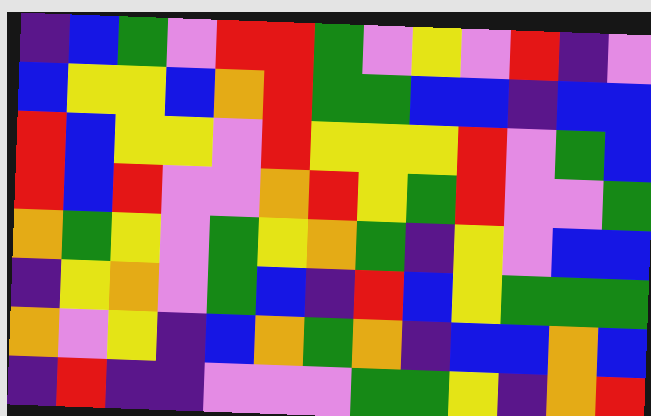[["indigo", "blue", "green", "violet", "red", "red", "green", "violet", "yellow", "violet", "red", "indigo", "violet"], ["blue", "yellow", "yellow", "blue", "orange", "red", "green", "green", "blue", "blue", "indigo", "blue", "blue"], ["red", "blue", "yellow", "yellow", "violet", "red", "yellow", "yellow", "yellow", "red", "violet", "green", "blue"], ["red", "blue", "red", "violet", "violet", "orange", "red", "yellow", "green", "red", "violet", "violet", "green"], ["orange", "green", "yellow", "violet", "green", "yellow", "orange", "green", "indigo", "yellow", "violet", "blue", "blue"], ["indigo", "yellow", "orange", "violet", "green", "blue", "indigo", "red", "blue", "yellow", "green", "green", "green"], ["orange", "violet", "yellow", "indigo", "blue", "orange", "green", "orange", "indigo", "blue", "blue", "orange", "blue"], ["indigo", "red", "indigo", "indigo", "violet", "violet", "violet", "green", "green", "yellow", "indigo", "orange", "red"]]